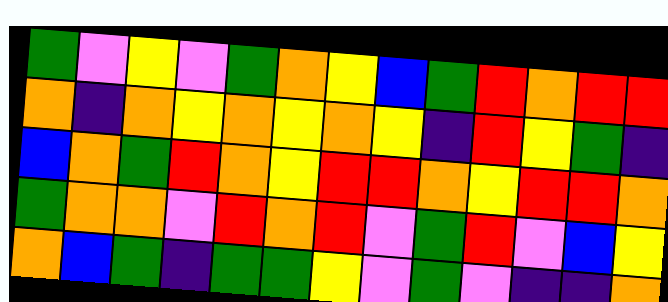[["green", "violet", "yellow", "violet", "green", "orange", "yellow", "blue", "green", "red", "orange", "red", "red"], ["orange", "indigo", "orange", "yellow", "orange", "yellow", "orange", "yellow", "indigo", "red", "yellow", "green", "indigo"], ["blue", "orange", "green", "red", "orange", "yellow", "red", "red", "orange", "yellow", "red", "red", "orange"], ["green", "orange", "orange", "violet", "red", "orange", "red", "violet", "green", "red", "violet", "blue", "yellow"], ["orange", "blue", "green", "indigo", "green", "green", "yellow", "violet", "green", "violet", "indigo", "indigo", "orange"]]